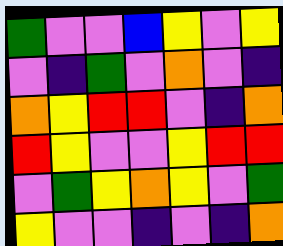[["green", "violet", "violet", "blue", "yellow", "violet", "yellow"], ["violet", "indigo", "green", "violet", "orange", "violet", "indigo"], ["orange", "yellow", "red", "red", "violet", "indigo", "orange"], ["red", "yellow", "violet", "violet", "yellow", "red", "red"], ["violet", "green", "yellow", "orange", "yellow", "violet", "green"], ["yellow", "violet", "violet", "indigo", "violet", "indigo", "orange"]]